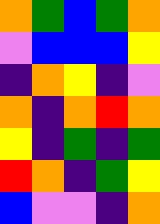[["orange", "green", "blue", "green", "orange"], ["violet", "blue", "blue", "blue", "yellow"], ["indigo", "orange", "yellow", "indigo", "violet"], ["orange", "indigo", "orange", "red", "orange"], ["yellow", "indigo", "green", "indigo", "green"], ["red", "orange", "indigo", "green", "yellow"], ["blue", "violet", "violet", "indigo", "orange"]]